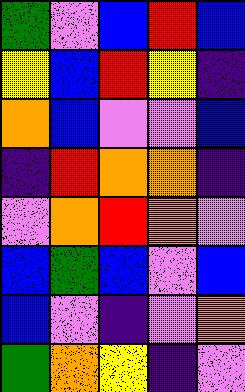[["green", "violet", "blue", "red", "blue"], ["yellow", "blue", "red", "yellow", "indigo"], ["orange", "blue", "violet", "violet", "blue"], ["indigo", "red", "orange", "orange", "indigo"], ["violet", "orange", "red", "orange", "violet"], ["blue", "green", "blue", "violet", "blue"], ["blue", "violet", "indigo", "violet", "orange"], ["green", "orange", "yellow", "indigo", "violet"]]